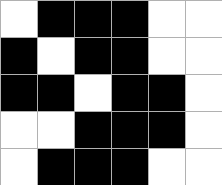[["white", "black", "black", "black", "white", "white"], ["black", "white", "black", "black", "white", "white"], ["black", "black", "white", "black", "black", "white"], ["white", "white", "black", "black", "black", "white"], ["white", "black", "black", "black", "white", "white"]]